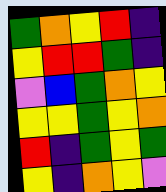[["green", "orange", "yellow", "red", "indigo"], ["yellow", "red", "red", "green", "indigo"], ["violet", "blue", "green", "orange", "yellow"], ["yellow", "yellow", "green", "yellow", "orange"], ["red", "indigo", "green", "yellow", "green"], ["yellow", "indigo", "orange", "yellow", "violet"]]